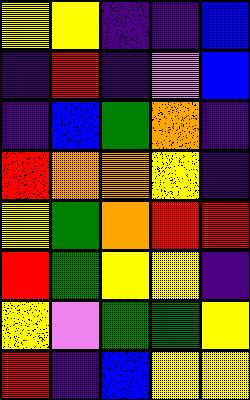[["yellow", "yellow", "indigo", "indigo", "blue"], ["indigo", "red", "indigo", "violet", "blue"], ["indigo", "blue", "green", "orange", "indigo"], ["red", "orange", "orange", "yellow", "indigo"], ["yellow", "green", "orange", "red", "red"], ["red", "green", "yellow", "yellow", "indigo"], ["yellow", "violet", "green", "green", "yellow"], ["red", "indigo", "blue", "yellow", "yellow"]]